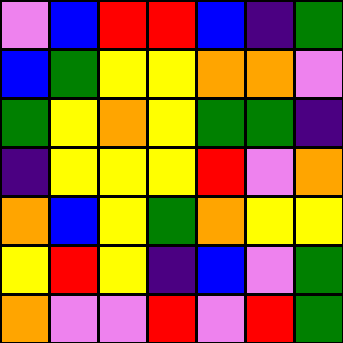[["violet", "blue", "red", "red", "blue", "indigo", "green"], ["blue", "green", "yellow", "yellow", "orange", "orange", "violet"], ["green", "yellow", "orange", "yellow", "green", "green", "indigo"], ["indigo", "yellow", "yellow", "yellow", "red", "violet", "orange"], ["orange", "blue", "yellow", "green", "orange", "yellow", "yellow"], ["yellow", "red", "yellow", "indigo", "blue", "violet", "green"], ["orange", "violet", "violet", "red", "violet", "red", "green"]]